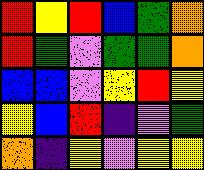[["red", "yellow", "red", "blue", "green", "orange"], ["red", "green", "violet", "green", "green", "orange"], ["blue", "blue", "violet", "yellow", "red", "yellow"], ["yellow", "blue", "red", "indigo", "violet", "green"], ["orange", "indigo", "yellow", "violet", "yellow", "yellow"]]